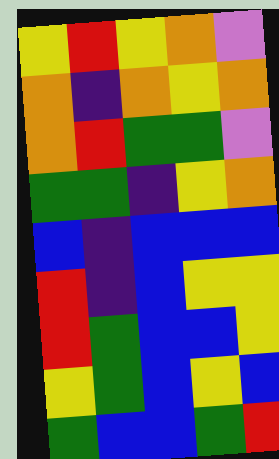[["yellow", "red", "yellow", "orange", "violet"], ["orange", "indigo", "orange", "yellow", "orange"], ["orange", "red", "green", "green", "violet"], ["green", "green", "indigo", "yellow", "orange"], ["blue", "indigo", "blue", "blue", "blue"], ["red", "indigo", "blue", "yellow", "yellow"], ["red", "green", "blue", "blue", "yellow"], ["yellow", "green", "blue", "yellow", "blue"], ["green", "blue", "blue", "green", "red"]]